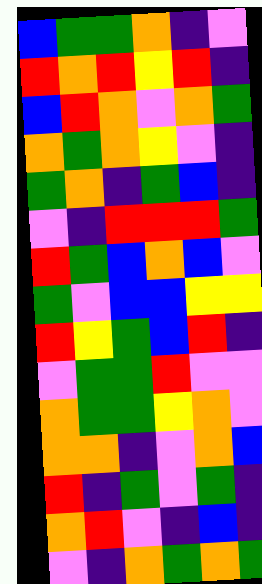[["blue", "green", "green", "orange", "indigo", "violet"], ["red", "orange", "red", "yellow", "red", "indigo"], ["blue", "red", "orange", "violet", "orange", "green"], ["orange", "green", "orange", "yellow", "violet", "indigo"], ["green", "orange", "indigo", "green", "blue", "indigo"], ["violet", "indigo", "red", "red", "red", "green"], ["red", "green", "blue", "orange", "blue", "violet"], ["green", "violet", "blue", "blue", "yellow", "yellow"], ["red", "yellow", "green", "blue", "red", "indigo"], ["violet", "green", "green", "red", "violet", "violet"], ["orange", "green", "green", "yellow", "orange", "violet"], ["orange", "orange", "indigo", "violet", "orange", "blue"], ["red", "indigo", "green", "violet", "green", "indigo"], ["orange", "red", "violet", "indigo", "blue", "indigo"], ["violet", "indigo", "orange", "green", "orange", "green"]]